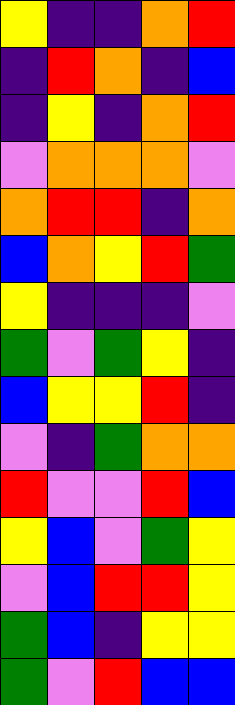[["yellow", "indigo", "indigo", "orange", "red"], ["indigo", "red", "orange", "indigo", "blue"], ["indigo", "yellow", "indigo", "orange", "red"], ["violet", "orange", "orange", "orange", "violet"], ["orange", "red", "red", "indigo", "orange"], ["blue", "orange", "yellow", "red", "green"], ["yellow", "indigo", "indigo", "indigo", "violet"], ["green", "violet", "green", "yellow", "indigo"], ["blue", "yellow", "yellow", "red", "indigo"], ["violet", "indigo", "green", "orange", "orange"], ["red", "violet", "violet", "red", "blue"], ["yellow", "blue", "violet", "green", "yellow"], ["violet", "blue", "red", "red", "yellow"], ["green", "blue", "indigo", "yellow", "yellow"], ["green", "violet", "red", "blue", "blue"]]